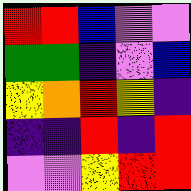[["red", "red", "blue", "violet", "violet"], ["green", "green", "indigo", "violet", "blue"], ["yellow", "orange", "red", "yellow", "indigo"], ["indigo", "indigo", "red", "indigo", "red"], ["violet", "violet", "yellow", "red", "red"]]